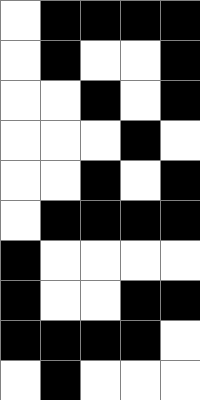[["white", "black", "black", "black", "black"], ["white", "black", "white", "white", "black"], ["white", "white", "black", "white", "black"], ["white", "white", "white", "black", "white"], ["white", "white", "black", "white", "black"], ["white", "black", "black", "black", "black"], ["black", "white", "white", "white", "white"], ["black", "white", "white", "black", "black"], ["black", "black", "black", "black", "white"], ["white", "black", "white", "white", "white"]]